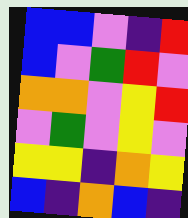[["blue", "blue", "violet", "indigo", "red"], ["blue", "violet", "green", "red", "violet"], ["orange", "orange", "violet", "yellow", "red"], ["violet", "green", "violet", "yellow", "violet"], ["yellow", "yellow", "indigo", "orange", "yellow"], ["blue", "indigo", "orange", "blue", "indigo"]]